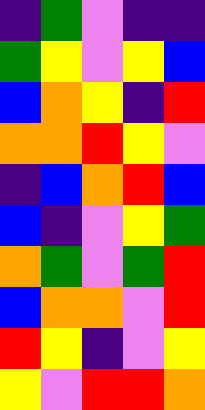[["indigo", "green", "violet", "indigo", "indigo"], ["green", "yellow", "violet", "yellow", "blue"], ["blue", "orange", "yellow", "indigo", "red"], ["orange", "orange", "red", "yellow", "violet"], ["indigo", "blue", "orange", "red", "blue"], ["blue", "indigo", "violet", "yellow", "green"], ["orange", "green", "violet", "green", "red"], ["blue", "orange", "orange", "violet", "red"], ["red", "yellow", "indigo", "violet", "yellow"], ["yellow", "violet", "red", "red", "orange"]]